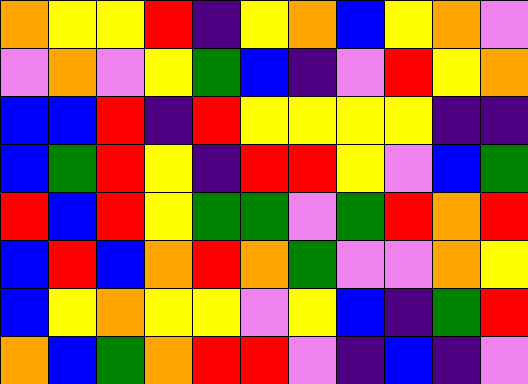[["orange", "yellow", "yellow", "red", "indigo", "yellow", "orange", "blue", "yellow", "orange", "violet"], ["violet", "orange", "violet", "yellow", "green", "blue", "indigo", "violet", "red", "yellow", "orange"], ["blue", "blue", "red", "indigo", "red", "yellow", "yellow", "yellow", "yellow", "indigo", "indigo"], ["blue", "green", "red", "yellow", "indigo", "red", "red", "yellow", "violet", "blue", "green"], ["red", "blue", "red", "yellow", "green", "green", "violet", "green", "red", "orange", "red"], ["blue", "red", "blue", "orange", "red", "orange", "green", "violet", "violet", "orange", "yellow"], ["blue", "yellow", "orange", "yellow", "yellow", "violet", "yellow", "blue", "indigo", "green", "red"], ["orange", "blue", "green", "orange", "red", "red", "violet", "indigo", "blue", "indigo", "violet"]]